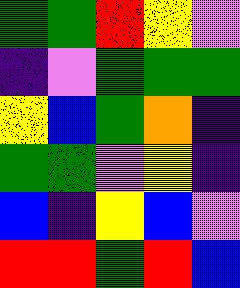[["green", "green", "red", "yellow", "violet"], ["indigo", "violet", "green", "green", "green"], ["yellow", "blue", "green", "orange", "indigo"], ["green", "green", "violet", "yellow", "indigo"], ["blue", "indigo", "yellow", "blue", "violet"], ["red", "red", "green", "red", "blue"]]